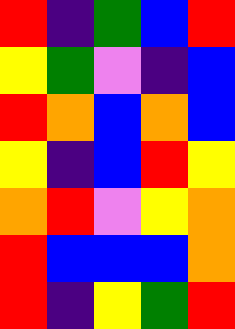[["red", "indigo", "green", "blue", "red"], ["yellow", "green", "violet", "indigo", "blue"], ["red", "orange", "blue", "orange", "blue"], ["yellow", "indigo", "blue", "red", "yellow"], ["orange", "red", "violet", "yellow", "orange"], ["red", "blue", "blue", "blue", "orange"], ["red", "indigo", "yellow", "green", "red"]]